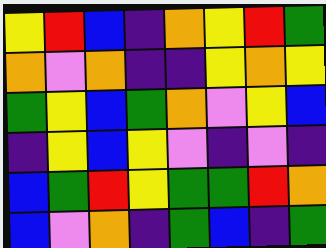[["yellow", "red", "blue", "indigo", "orange", "yellow", "red", "green"], ["orange", "violet", "orange", "indigo", "indigo", "yellow", "orange", "yellow"], ["green", "yellow", "blue", "green", "orange", "violet", "yellow", "blue"], ["indigo", "yellow", "blue", "yellow", "violet", "indigo", "violet", "indigo"], ["blue", "green", "red", "yellow", "green", "green", "red", "orange"], ["blue", "violet", "orange", "indigo", "green", "blue", "indigo", "green"]]